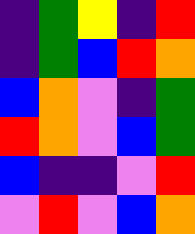[["indigo", "green", "yellow", "indigo", "red"], ["indigo", "green", "blue", "red", "orange"], ["blue", "orange", "violet", "indigo", "green"], ["red", "orange", "violet", "blue", "green"], ["blue", "indigo", "indigo", "violet", "red"], ["violet", "red", "violet", "blue", "orange"]]